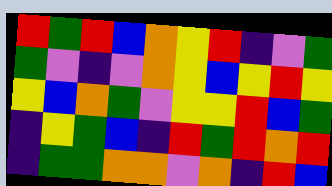[["red", "green", "red", "blue", "orange", "yellow", "red", "indigo", "violet", "green"], ["green", "violet", "indigo", "violet", "orange", "yellow", "blue", "yellow", "red", "yellow"], ["yellow", "blue", "orange", "green", "violet", "yellow", "yellow", "red", "blue", "green"], ["indigo", "yellow", "green", "blue", "indigo", "red", "green", "red", "orange", "red"], ["indigo", "green", "green", "orange", "orange", "violet", "orange", "indigo", "red", "blue"]]